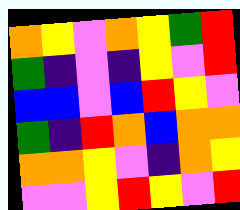[["orange", "yellow", "violet", "orange", "yellow", "green", "red"], ["green", "indigo", "violet", "indigo", "yellow", "violet", "red"], ["blue", "blue", "violet", "blue", "red", "yellow", "violet"], ["green", "indigo", "red", "orange", "blue", "orange", "orange"], ["orange", "orange", "yellow", "violet", "indigo", "orange", "yellow"], ["violet", "violet", "yellow", "red", "yellow", "violet", "red"]]